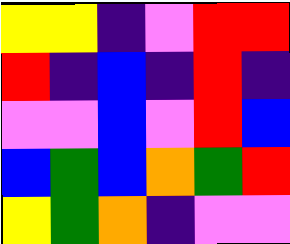[["yellow", "yellow", "indigo", "violet", "red", "red"], ["red", "indigo", "blue", "indigo", "red", "indigo"], ["violet", "violet", "blue", "violet", "red", "blue"], ["blue", "green", "blue", "orange", "green", "red"], ["yellow", "green", "orange", "indigo", "violet", "violet"]]